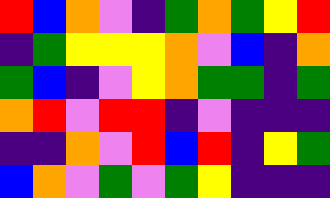[["red", "blue", "orange", "violet", "indigo", "green", "orange", "green", "yellow", "red"], ["indigo", "green", "yellow", "yellow", "yellow", "orange", "violet", "blue", "indigo", "orange"], ["green", "blue", "indigo", "violet", "yellow", "orange", "green", "green", "indigo", "green"], ["orange", "red", "violet", "red", "red", "indigo", "violet", "indigo", "indigo", "indigo"], ["indigo", "indigo", "orange", "violet", "red", "blue", "red", "indigo", "yellow", "green"], ["blue", "orange", "violet", "green", "violet", "green", "yellow", "indigo", "indigo", "indigo"]]